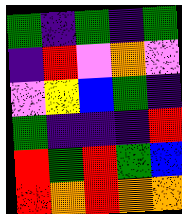[["green", "indigo", "green", "indigo", "green"], ["indigo", "red", "violet", "orange", "violet"], ["violet", "yellow", "blue", "green", "indigo"], ["green", "indigo", "indigo", "indigo", "red"], ["red", "green", "red", "green", "blue"], ["red", "orange", "red", "orange", "orange"]]